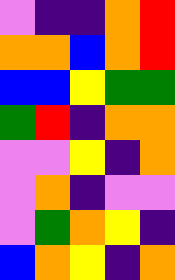[["violet", "indigo", "indigo", "orange", "red"], ["orange", "orange", "blue", "orange", "red"], ["blue", "blue", "yellow", "green", "green"], ["green", "red", "indigo", "orange", "orange"], ["violet", "violet", "yellow", "indigo", "orange"], ["violet", "orange", "indigo", "violet", "violet"], ["violet", "green", "orange", "yellow", "indigo"], ["blue", "orange", "yellow", "indigo", "orange"]]